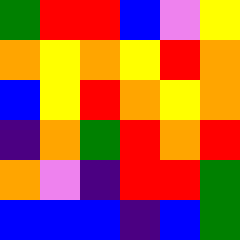[["green", "red", "red", "blue", "violet", "yellow"], ["orange", "yellow", "orange", "yellow", "red", "orange"], ["blue", "yellow", "red", "orange", "yellow", "orange"], ["indigo", "orange", "green", "red", "orange", "red"], ["orange", "violet", "indigo", "red", "red", "green"], ["blue", "blue", "blue", "indigo", "blue", "green"]]